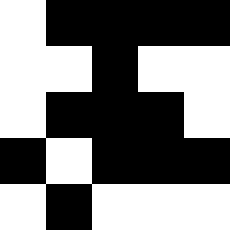[["white", "black", "black", "black", "black"], ["white", "white", "black", "white", "white"], ["white", "black", "black", "black", "white"], ["black", "white", "black", "black", "black"], ["white", "black", "white", "white", "white"]]